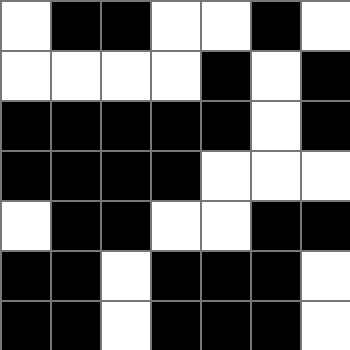[["white", "black", "black", "white", "white", "black", "white"], ["white", "white", "white", "white", "black", "white", "black"], ["black", "black", "black", "black", "black", "white", "black"], ["black", "black", "black", "black", "white", "white", "white"], ["white", "black", "black", "white", "white", "black", "black"], ["black", "black", "white", "black", "black", "black", "white"], ["black", "black", "white", "black", "black", "black", "white"]]